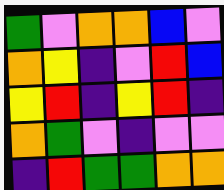[["green", "violet", "orange", "orange", "blue", "violet"], ["orange", "yellow", "indigo", "violet", "red", "blue"], ["yellow", "red", "indigo", "yellow", "red", "indigo"], ["orange", "green", "violet", "indigo", "violet", "violet"], ["indigo", "red", "green", "green", "orange", "orange"]]